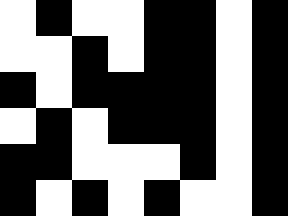[["white", "black", "white", "white", "black", "black", "white", "black"], ["white", "white", "black", "white", "black", "black", "white", "black"], ["black", "white", "black", "black", "black", "black", "white", "black"], ["white", "black", "white", "black", "black", "black", "white", "black"], ["black", "black", "white", "white", "white", "black", "white", "black"], ["black", "white", "black", "white", "black", "white", "white", "black"]]